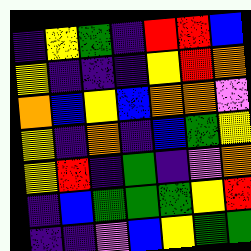[["indigo", "yellow", "green", "indigo", "red", "red", "blue"], ["yellow", "indigo", "indigo", "indigo", "yellow", "red", "orange"], ["orange", "blue", "yellow", "blue", "orange", "orange", "violet"], ["yellow", "indigo", "orange", "indigo", "blue", "green", "yellow"], ["yellow", "red", "indigo", "green", "indigo", "violet", "orange"], ["indigo", "blue", "green", "green", "green", "yellow", "red"], ["indigo", "indigo", "violet", "blue", "yellow", "green", "green"]]